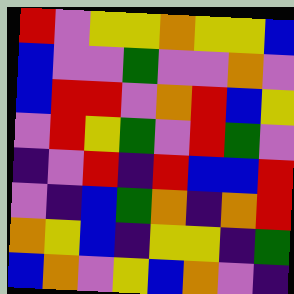[["red", "violet", "yellow", "yellow", "orange", "yellow", "yellow", "blue"], ["blue", "violet", "violet", "green", "violet", "violet", "orange", "violet"], ["blue", "red", "red", "violet", "orange", "red", "blue", "yellow"], ["violet", "red", "yellow", "green", "violet", "red", "green", "violet"], ["indigo", "violet", "red", "indigo", "red", "blue", "blue", "red"], ["violet", "indigo", "blue", "green", "orange", "indigo", "orange", "red"], ["orange", "yellow", "blue", "indigo", "yellow", "yellow", "indigo", "green"], ["blue", "orange", "violet", "yellow", "blue", "orange", "violet", "indigo"]]